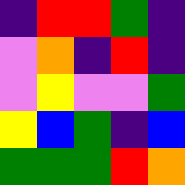[["indigo", "red", "red", "green", "indigo"], ["violet", "orange", "indigo", "red", "indigo"], ["violet", "yellow", "violet", "violet", "green"], ["yellow", "blue", "green", "indigo", "blue"], ["green", "green", "green", "red", "orange"]]